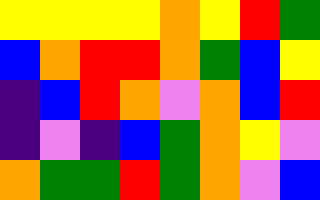[["yellow", "yellow", "yellow", "yellow", "orange", "yellow", "red", "green"], ["blue", "orange", "red", "red", "orange", "green", "blue", "yellow"], ["indigo", "blue", "red", "orange", "violet", "orange", "blue", "red"], ["indigo", "violet", "indigo", "blue", "green", "orange", "yellow", "violet"], ["orange", "green", "green", "red", "green", "orange", "violet", "blue"]]